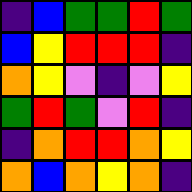[["indigo", "blue", "green", "green", "red", "green"], ["blue", "yellow", "red", "red", "red", "indigo"], ["orange", "yellow", "violet", "indigo", "violet", "yellow"], ["green", "red", "green", "violet", "red", "indigo"], ["indigo", "orange", "red", "red", "orange", "yellow"], ["orange", "blue", "orange", "yellow", "orange", "indigo"]]